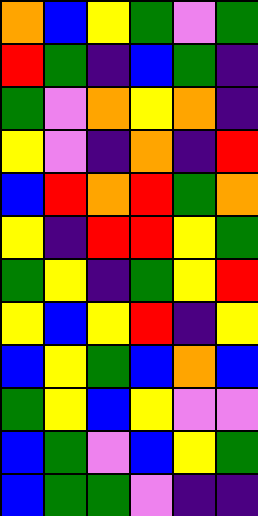[["orange", "blue", "yellow", "green", "violet", "green"], ["red", "green", "indigo", "blue", "green", "indigo"], ["green", "violet", "orange", "yellow", "orange", "indigo"], ["yellow", "violet", "indigo", "orange", "indigo", "red"], ["blue", "red", "orange", "red", "green", "orange"], ["yellow", "indigo", "red", "red", "yellow", "green"], ["green", "yellow", "indigo", "green", "yellow", "red"], ["yellow", "blue", "yellow", "red", "indigo", "yellow"], ["blue", "yellow", "green", "blue", "orange", "blue"], ["green", "yellow", "blue", "yellow", "violet", "violet"], ["blue", "green", "violet", "blue", "yellow", "green"], ["blue", "green", "green", "violet", "indigo", "indigo"]]